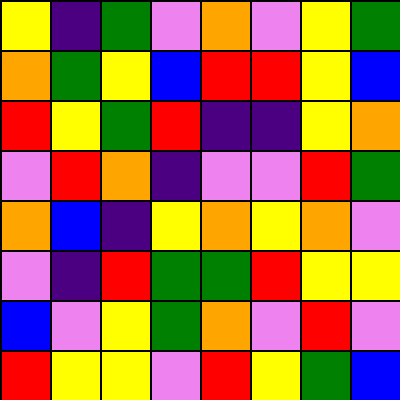[["yellow", "indigo", "green", "violet", "orange", "violet", "yellow", "green"], ["orange", "green", "yellow", "blue", "red", "red", "yellow", "blue"], ["red", "yellow", "green", "red", "indigo", "indigo", "yellow", "orange"], ["violet", "red", "orange", "indigo", "violet", "violet", "red", "green"], ["orange", "blue", "indigo", "yellow", "orange", "yellow", "orange", "violet"], ["violet", "indigo", "red", "green", "green", "red", "yellow", "yellow"], ["blue", "violet", "yellow", "green", "orange", "violet", "red", "violet"], ["red", "yellow", "yellow", "violet", "red", "yellow", "green", "blue"]]